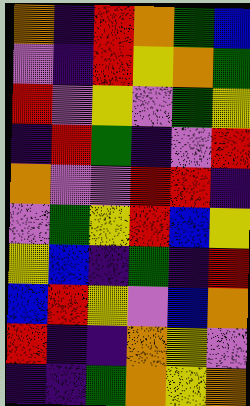[["orange", "indigo", "red", "orange", "green", "blue"], ["violet", "indigo", "red", "yellow", "orange", "green"], ["red", "violet", "yellow", "violet", "green", "yellow"], ["indigo", "red", "green", "indigo", "violet", "red"], ["orange", "violet", "violet", "red", "red", "indigo"], ["violet", "green", "yellow", "red", "blue", "yellow"], ["yellow", "blue", "indigo", "green", "indigo", "red"], ["blue", "red", "yellow", "violet", "blue", "orange"], ["red", "indigo", "indigo", "orange", "yellow", "violet"], ["indigo", "indigo", "green", "orange", "yellow", "orange"]]